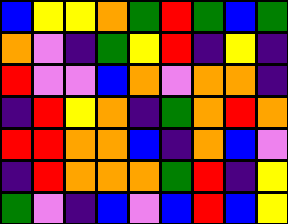[["blue", "yellow", "yellow", "orange", "green", "red", "green", "blue", "green"], ["orange", "violet", "indigo", "green", "yellow", "red", "indigo", "yellow", "indigo"], ["red", "violet", "violet", "blue", "orange", "violet", "orange", "orange", "indigo"], ["indigo", "red", "yellow", "orange", "indigo", "green", "orange", "red", "orange"], ["red", "red", "orange", "orange", "blue", "indigo", "orange", "blue", "violet"], ["indigo", "red", "orange", "orange", "orange", "green", "red", "indigo", "yellow"], ["green", "violet", "indigo", "blue", "violet", "blue", "red", "blue", "yellow"]]